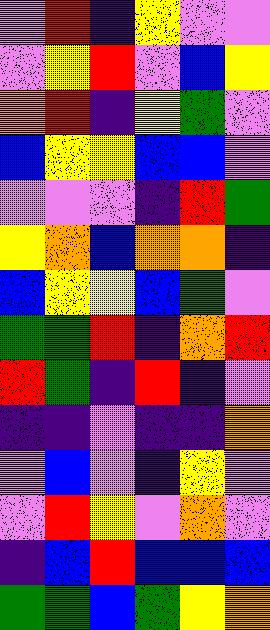[["violet", "red", "indigo", "yellow", "violet", "violet"], ["violet", "yellow", "red", "violet", "blue", "yellow"], ["orange", "red", "indigo", "yellow", "green", "violet"], ["blue", "yellow", "yellow", "blue", "blue", "violet"], ["violet", "violet", "violet", "indigo", "red", "green"], ["yellow", "orange", "blue", "orange", "orange", "indigo"], ["blue", "yellow", "yellow", "blue", "green", "violet"], ["green", "green", "red", "indigo", "orange", "red"], ["red", "green", "indigo", "red", "indigo", "violet"], ["indigo", "indigo", "violet", "indigo", "indigo", "orange"], ["violet", "blue", "violet", "indigo", "yellow", "violet"], ["violet", "red", "yellow", "violet", "orange", "violet"], ["indigo", "blue", "red", "blue", "blue", "blue"], ["green", "green", "blue", "green", "yellow", "orange"]]